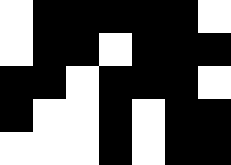[["white", "black", "black", "black", "black", "black", "white"], ["white", "black", "black", "white", "black", "black", "black"], ["black", "black", "white", "black", "black", "black", "white"], ["black", "white", "white", "black", "white", "black", "black"], ["white", "white", "white", "black", "white", "black", "black"]]